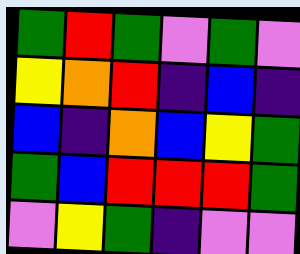[["green", "red", "green", "violet", "green", "violet"], ["yellow", "orange", "red", "indigo", "blue", "indigo"], ["blue", "indigo", "orange", "blue", "yellow", "green"], ["green", "blue", "red", "red", "red", "green"], ["violet", "yellow", "green", "indigo", "violet", "violet"]]